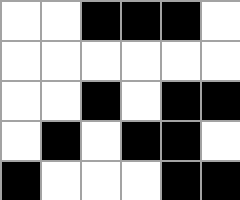[["white", "white", "black", "black", "black", "white"], ["white", "white", "white", "white", "white", "white"], ["white", "white", "black", "white", "black", "black"], ["white", "black", "white", "black", "black", "white"], ["black", "white", "white", "white", "black", "black"]]